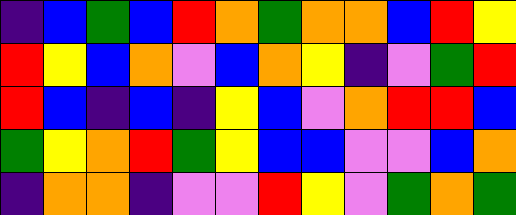[["indigo", "blue", "green", "blue", "red", "orange", "green", "orange", "orange", "blue", "red", "yellow"], ["red", "yellow", "blue", "orange", "violet", "blue", "orange", "yellow", "indigo", "violet", "green", "red"], ["red", "blue", "indigo", "blue", "indigo", "yellow", "blue", "violet", "orange", "red", "red", "blue"], ["green", "yellow", "orange", "red", "green", "yellow", "blue", "blue", "violet", "violet", "blue", "orange"], ["indigo", "orange", "orange", "indigo", "violet", "violet", "red", "yellow", "violet", "green", "orange", "green"]]